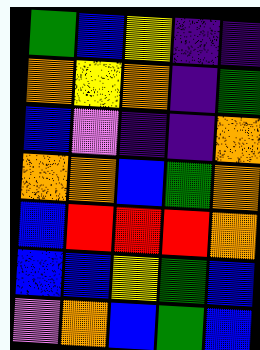[["green", "blue", "yellow", "indigo", "indigo"], ["orange", "yellow", "orange", "indigo", "green"], ["blue", "violet", "indigo", "indigo", "orange"], ["orange", "orange", "blue", "green", "orange"], ["blue", "red", "red", "red", "orange"], ["blue", "blue", "yellow", "green", "blue"], ["violet", "orange", "blue", "green", "blue"]]